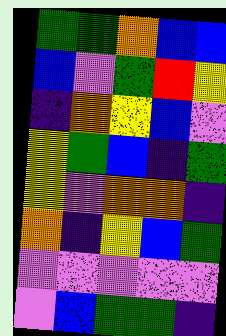[["green", "green", "orange", "blue", "blue"], ["blue", "violet", "green", "red", "yellow"], ["indigo", "orange", "yellow", "blue", "violet"], ["yellow", "green", "blue", "indigo", "green"], ["yellow", "violet", "orange", "orange", "indigo"], ["orange", "indigo", "yellow", "blue", "green"], ["violet", "violet", "violet", "violet", "violet"], ["violet", "blue", "green", "green", "indigo"]]